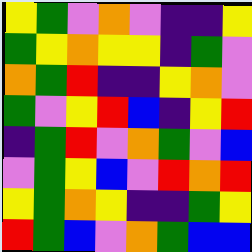[["yellow", "green", "violet", "orange", "violet", "indigo", "indigo", "yellow"], ["green", "yellow", "orange", "yellow", "yellow", "indigo", "green", "violet"], ["orange", "green", "red", "indigo", "indigo", "yellow", "orange", "violet"], ["green", "violet", "yellow", "red", "blue", "indigo", "yellow", "red"], ["indigo", "green", "red", "violet", "orange", "green", "violet", "blue"], ["violet", "green", "yellow", "blue", "violet", "red", "orange", "red"], ["yellow", "green", "orange", "yellow", "indigo", "indigo", "green", "yellow"], ["red", "green", "blue", "violet", "orange", "green", "blue", "blue"]]